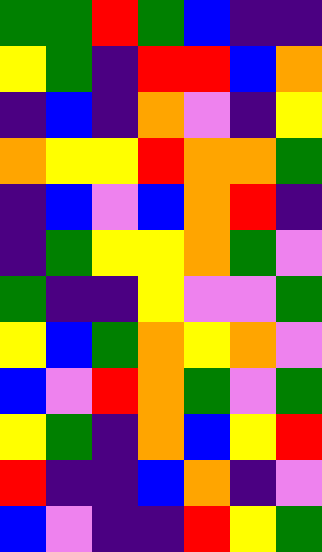[["green", "green", "red", "green", "blue", "indigo", "indigo"], ["yellow", "green", "indigo", "red", "red", "blue", "orange"], ["indigo", "blue", "indigo", "orange", "violet", "indigo", "yellow"], ["orange", "yellow", "yellow", "red", "orange", "orange", "green"], ["indigo", "blue", "violet", "blue", "orange", "red", "indigo"], ["indigo", "green", "yellow", "yellow", "orange", "green", "violet"], ["green", "indigo", "indigo", "yellow", "violet", "violet", "green"], ["yellow", "blue", "green", "orange", "yellow", "orange", "violet"], ["blue", "violet", "red", "orange", "green", "violet", "green"], ["yellow", "green", "indigo", "orange", "blue", "yellow", "red"], ["red", "indigo", "indigo", "blue", "orange", "indigo", "violet"], ["blue", "violet", "indigo", "indigo", "red", "yellow", "green"]]